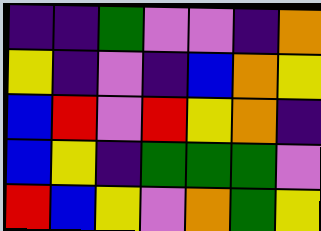[["indigo", "indigo", "green", "violet", "violet", "indigo", "orange"], ["yellow", "indigo", "violet", "indigo", "blue", "orange", "yellow"], ["blue", "red", "violet", "red", "yellow", "orange", "indigo"], ["blue", "yellow", "indigo", "green", "green", "green", "violet"], ["red", "blue", "yellow", "violet", "orange", "green", "yellow"]]